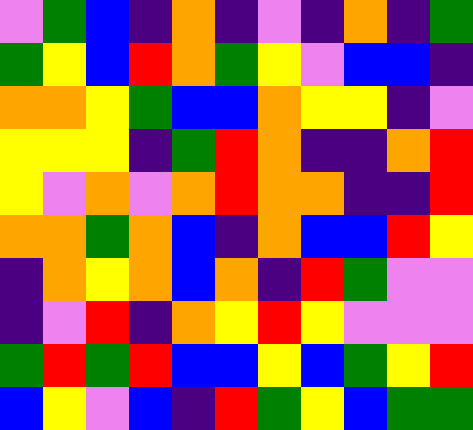[["violet", "green", "blue", "indigo", "orange", "indigo", "violet", "indigo", "orange", "indigo", "green"], ["green", "yellow", "blue", "red", "orange", "green", "yellow", "violet", "blue", "blue", "indigo"], ["orange", "orange", "yellow", "green", "blue", "blue", "orange", "yellow", "yellow", "indigo", "violet"], ["yellow", "yellow", "yellow", "indigo", "green", "red", "orange", "indigo", "indigo", "orange", "red"], ["yellow", "violet", "orange", "violet", "orange", "red", "orange", "orange", "indigo", "indigo", "red"], ["orange", "orange", "green", "orange", "blue", "indigo", "orange", "blue", "blue", "red", "yellow"], ["indigo", "orange", "yellow", "orange", "blue", "orange", "indigo", "red", "green", "violet", "violet"], ["indigo", "violet", "red", "indigo", "orange", "yellow", "red", "yellow", "violet", "violet", "violet"], ["green", "red", "green", "red", "blue", "blue", "yellow", "blue", "green", "yellow", "red"], ["blue", "yellow", "violet", "blue", "indigo", "red", "green", "yellow", "blue", "green", "green"]]